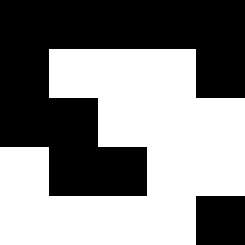[["black", "black", "black", "black", "black"], ["black", "white", "white", "white", "black"], ["black", "black", "white", "white", "white"], ["white", "black", "black", "white", "white"], ["white", "white", "white", "white", "black"]]